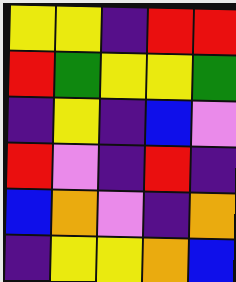[["yellow", "yellow", "indigo", "red", "red"], ["red", "green", "yellow", "yellow", "green"], ["indigo", "yellow", "indigo", "blue", "violet"], ["red", "violet", "indigo", "red", "indigo"], ["blue", "orange", "violet", "indigo", "orange"], ["indigo", "yellow", "yellow", "orange", "blue"]]